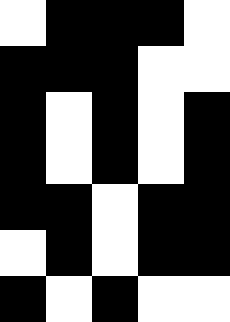[["white", "black", "black", "black", "white"], ["black", "black", "black", "white", "white"], ["black", "white", "black", "white", "black"], ["black", "white", "black", "white", "black"], ["black", "black", "white", "black", "black"], ["white", "black", "white", "black", "black"], ["black", "white", "black", "white", "white"]]